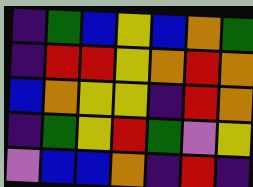[["indigo", "green", "blue", "yellow", "blue", "orange", "green"], ["indigo", "red", "red", "yellow", "orange", "red", "orange"], ["blue", "orange", "yellow", "yellow", "indigo", "red", "orange"], ["indigo", "green", "yellow", "red", "green", "violet", "yellow"], ["violet", "blue", "blue", "orange", "indigo", "red", "indigo"]]